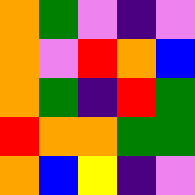[["orange", "green", "violet", "indigo", "violet"], ["orange", "violet", "red", "orange", "blue"], ["orange", "green", "indigo", "red", "green"], ["red", "orange", "orange", "green", "green"], ["orange", "blue", "yellow", "indigo", "violet"]]